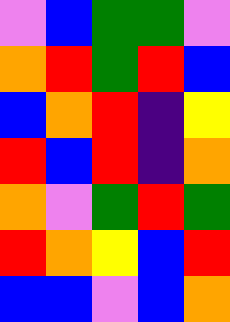[["violet", "blue", "green", "green", "violet"], ["orange", "red", "green", "red", "blue"], ["blue", "orange", "red", "indigo", "yellow"], ["red", "blue", "red", "indigo", "orange"], ["orange", "violet", "green", "red", "green"], ["red", "orange", "yellow", "blue", "red"], ["blue", "blue", "violet", "blue", "orange"]]